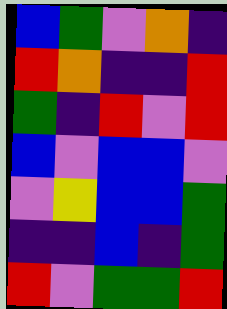[["blue", "green", "violet", "orange", "indigo"], ["red", "orange", "indigo", "indigo", "red"], ["green", "indigo", "red", "violet", "red"], ["blue", "violet", "blue", "blue", "violet"], ["violet", "yellow", "blue", "blue", "green"], ["indigo", "indigo", "blue", "indigo", "green"], ["red", "violet", "green", "green", "red"]]